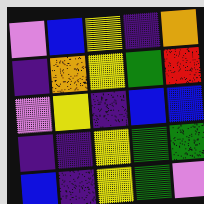[["violet", "blue", "yellow", "indigo", "orange"], ["indigo", "orange", "yellow", "green", "red"], ["violet", "yellow", "indigo", "blue", "blue"], ["indigo", "indigo", "yellow", "green", "green"], ["blue", "indigo", "yellow", "green", "violet"]]